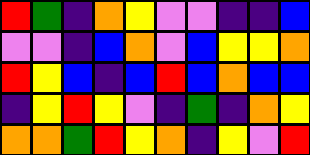[["red", "green", "indigo", "orange", "yellow", "violet", "violet", "indigo", "indigo", "blue"], ["violet", "violet", "indigo", "blue", "orange", "violet", "blue", "yellow", "yellow", "orange"], ["red", "yellow", "blue", "indigo", "blue", "red", "blue", "orange", "blue", "blue"], ["indigo", "yellow", "red", "yellow", "violet", "indigo", "green", "indigo", "orange", "yellow"], ["orange", "orange", "green", "red", "yellow", "orange", "indigo", "yellow", "violet", "red"]]